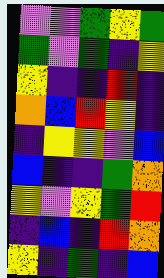[["violet", "violet", "green", "yellow", "green"], ["green", "violet", "green", "indigo", "yellow"], ["yellow", "indigo", "indigo", "red", "indigo"], ["orange", "blue", "red", "yellow", "indigo"], ["indigo", "yellow", "yellow", "violet", "blue"], ["blue", "indigo", "indigo", "green", "orange"], ["yellow", "violet", "yellow", "green", "red"], ["indigo", "blue", "indigo", "red", "orange"], ["yellow", "indigo", "green", "indigo", "blue"]]